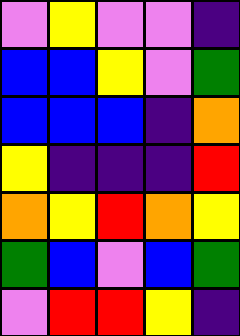[["violet", "yellow", "violet", "violet", "indigo"], ["blue", "blue", "yellow", "violet", "green"], ["blue", "blue", "blue", "indigo", "orange"], ["yellow", "indigo", "indigo", "indigo", "red"], ["orange", "yellow", "red", "orange", "yellow"], ["green", "blue", "violet", "blue", "green"], ["violet", "red", "red", "yellow", "indigo"]]